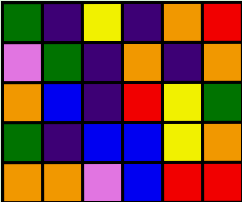[["green", "indigo", "yellow", "indigo", "orange", "red"], ["violet", "green", "indigo", "orange", "indigo", "orange"], ["orange", "blue", "indigo", "red", "yellow", "green"], ["green", "indigo", "blue", "blue", "yellow", "orange"], ["orange", "orange", "violet", "blue", "red", "red"]]